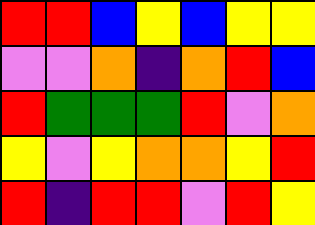[["red", "red", "blue", "yellow", "blue", "yellow", "yellow"], ["violet", "violet", "orange", "indigo", "orange", "red", "blue"], ["red", "green", "green", "green", "red", "violet", "orange"], ["yellow", "violet", "yellow", "orange", "orange", "yellow", "red"], ["red", "indigo", "red", "red", "violet", "red", "yellow"]]